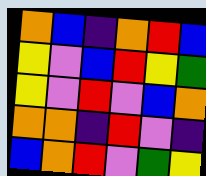[["orange", "blue", "indigo", "orange", "red", "blue"], ["yellow", "violet", "blue", "red", "yellow", "green"], ["yellow", "violet", "red", "violet", "blue", "orange"], ["orange", "orange", "indigo", "red", "violet", "indigo"], ["blue", "orange", "red", "violet", "green", "yellow"]]